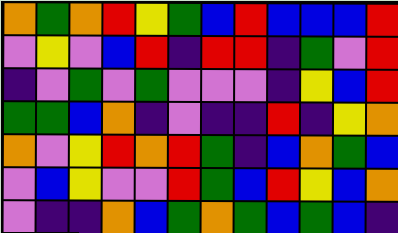[["orange", "green", "orange", "red", "yellow", "green", "blue", "red", "blue", "blue", "blue", "red"], ["violet", "yellow", "violet", "blue", "red", "indigo", "red", "red", "indigo", "green", "violet", "red"], ["indigo", "violet", "green", "violet", "green", "violet", "violet", "violet", "indigo", "yellow", "blue", "red"], ["green", "green", "blue", "orange", "indigo", "violet", "indigo", "indigo", "red", "indigo", "yellow", "orange"], ["orange", "violet", "yellow", "red", "orange", "red", "green", "indigo", "blue", "orange", "green", "blue"], ["violet", "blue", "yellow", "violet", "violet", "red", "green", "blue", "red", "yellow", "blue", "orange"], ["violet", "indigo", "indigo", "orange", "blue", "green", "orange", "green", "blue", "green", "blue", "indigo"]]